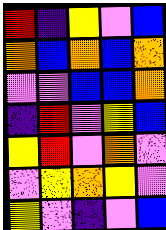[["red", "indigo", "yellow", "violet", "blue"], ["orange", "blue", "orange", "blue", "orange"], ["violet", "violet", "blue", "blue", "orange"], ["indigo", "red", "violet", "yellow", "blue"], ["yellow", "red", "violet", "orange", "violet"], ["violet", "yellow", "orange", "yellow", "violet"], ["yellow", "violet", "indigo", "violet", "blue"]]